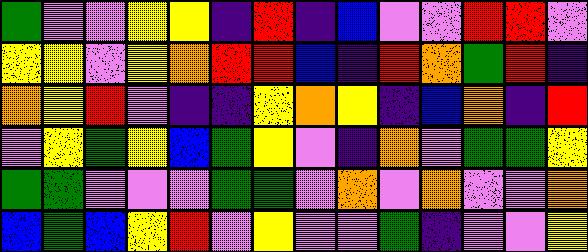[["green", "violet", "violet", "yellow", "yellow", "indigo", "red", "indigo", "blue", "violet", "violet", "red", "red", "violet"], ["yellow", "yellow", "violet", "yellow", "orange", "red", "red", "blue", "indigo", "red", "orange", "green", "red", "indigo"], ["orange", "yellow", "red", "violet", "indigo", "indigo", "yellow", "orange", "yellow", "indigo", "blue", "orange", "indigo", "red"], ["violet", "yellow", "green", "yellow", "blue", "green", "yellow", "violet", "indigo", "orange", "violet", "green", "green", "yellow"], ["green", "green", "violet", "violet", "violet", "green", "green", "violet", "orange", "violet", "orange", "violet", "violet", "orange"], ["blue", "green", "blue", "yellow", "red", "violet", "yellow", "violet", "violet", "green", "indigo", "violet", "violet", "yellow"]]